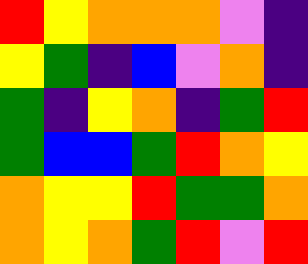[["red", "yellow", "orange", "orange", "orange", "violet", "indigo"], ["yellow", "green", "indigo", "blue", "violet", "orange", "indigo"], ["green", "indigo", "yellow", "orange", "indigo", "green", "red"], ["green", "blue", "blue", "green", "red", "orange", "yellow"], ["orange", "yellow", "yellow", "red", "green", "green", "orange"], ["orange", "yellow", "orange", "green", "red", "violet", "red"]]